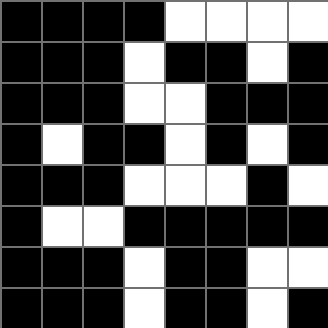[["black", "black", "black", "black", "white", "white", "white", "white"], ["black", "black", "black", "white", "black", "black", "white", "black"], ["black", "black", "black", "white", "white", "black", "black", "black"], ["black", "white", "black", "black", "white", "black", "white", "black"], ["black", "black", "black", "white", "white", "white", "black", "white"], ["black", "white", "white", "black", "black", "black", "black", "black"], ["black", "black", "black", "white", "black", "black", "white", "white"], ["black", "black", "black", "white", "black", "black", "white", "black"]]